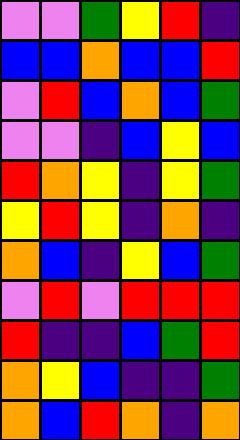[["violet", "violet", "green", "yellow", "red", "indigo"], ["blue", "blue", "orange", "blue", "blue", "red"], ["violet", "red", "blue", "orange", "blue", "green"], ["violet", "violet", "indigo", "blue", "yellow", "blue"], ["red", "orange", "yellow", "indigo", "yellow", "green"], ["yellow", "red", "yellow", "indigo", "orange", "indigo"], ["orange", "blue", "indigo", "yellow", "blue", "green"], ["violet", "red", "violet", "red", "red", "red"], ["red", "indigo", "indigo", "blue", "green", "red"], ["orange", "yellow", "blue", "indigo", "indigo", "green"], ["orange", "blue", "red", "orange", "indigo", "orange"]]